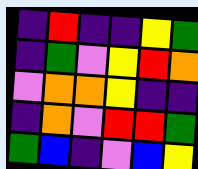[["indigo", "red", "indigo", "indigo", "yellow", "green"], ["indigo", "green", "violet", "yellow", "red", "orange"], ["violet", "orange", "orange", "yellow", "indigo", "indigo"], ["indigo", "orange", "violet", "red", "red", "green"], ["green", "blue", "indigo", "violet", "blue", "yellow"]]